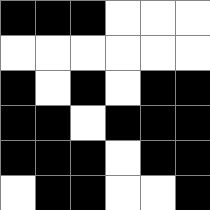[["black", "black", "black", "white", "white", "white"], ["white", "white", "white", "white", "white", "white"], ["black", "white", "black", "white", "black", "black"], ["black", "black", "white", "black", "black", "black"], ["black", "black", "black", "white", "black", "black"], ["white", "black", "black", "white", "white", "black"]]